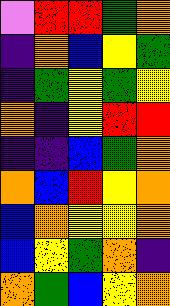[["violet", "red", "red", "green", "orange"], ["indigo", "orange", "blue", "yellow", "green"], ["indigo", "green", "yellow", "green", "yellow"], ["orange", "indigo", "yellow", "red", "red"], ["indigo", "indigo", "blue", "green", "orange"], ["orange", "blue", "red", "yellow", "orange"], ["blue", "orange", "yellow", "yellow", "orange"], ["blue", "yellow", "green", "orange", "indigo"], ["orange", "green", "blue", "yellow", "orange"]]